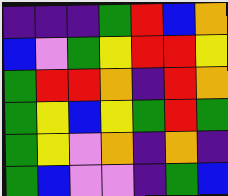[["indigo", "indigo", "indigo", "green", "red", "blue", "orange"], ["blue", "violet", "green", "yellow", "red", "red", "yellow"], ["green", "red", "red", "orange", "indigo", "red", "orange"], ["green", "yellow", "blue", "yellow", "green", "red", "green"], ["green", "yellow", "violet", "orange", "indigo", "orange", "indigo"], ["green", "blue", "violet", "violet", "indigo", "green", "blue"]]